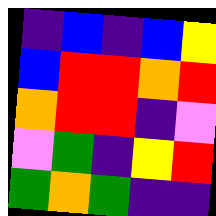[["indigo", "blue", "indigo", "blue", "yellow"], ["blue", "red", "red", "orange", "red"], ["orange", "red", "red", "indigo", "violet"], ["violet", "green", "indigo", "yellow", "red"], ["green", "orange", "green", "indigo", "indigo"]]